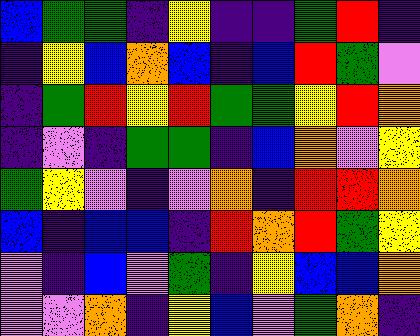[["blue", "green", "green", "indigo", "yellow", "indigo", "indigo", "green", "red", "indigo"], ["indigo", "yellow", "blue", "orange", "blue", "indigo", "blue", "red", "green", "violet"], ["indigo", "green", "red", "yellow", "red", "green", "green", "yellow", "red", "orange"], ["indigo", "violet", "indigo", "green", "green", "indigo", "blue", "orange", "violet", "yellow"], ["green", "yellow", "violet", "indigo", "violet", "orange", "indigo", "red", "red", "orange"], ["blue", "indigo", "blue", "blue", "indigo", "red", "orange", "red", "green", "yellow"], ["violet", "indigo", "blue", "violet", "green", "indigo", "yellow", "blue", "blue", "orange"], ["violet", "violet", "orange", "indigo", "yellow", "blue", "violet", "green", "orange", "indigo"]]